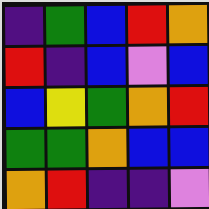[["indigo", "green", "blue", "red", "orange"], ["red", "indigo", "blue", "violet", "blue"], ["blue", "yellow", "green", "orange", "red"], ["green", "green", "orange", "blue", "blue"], ["orange", "red", "indigo", "indigo", "violet"]]